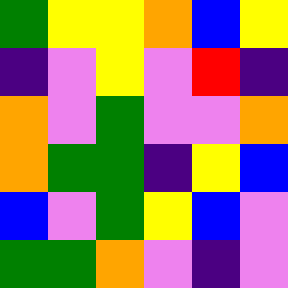[["green", "yellow", "yellow", "orange", "blue", "yellow"], ["indigo", "violet", "yellow", "violet", "red", "indigo"], ["orange", "violet", "green", "violet", "violet", "orange"], ["orange", "green", "green", "indigo", "yellow", "blue"], ["blue", "violet", "green", "yellow", "blue", "violet"], ["green", "green", "orange", "violet", "indigo", "violet"]]